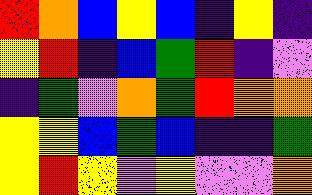[["red", "orange", "blue", "yellow", "blue", "indigo", "yellow", "indigo"], ["yellow", "red", "indigo", "blue", "green", "red", "indigo", "violet"], ["indigo", "green", "violet", "orange", "green", "red", "orange", "orange"], ["yellow", "yellow", "blue", "green", "blue", "indigo", "indigo", "green"], ["yellow", "red", "yellow", "violet", "yellow", "violet", "violet", "orange"]]